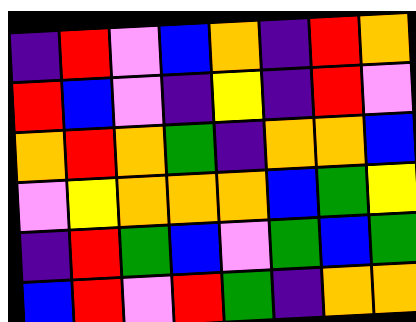[["indigo", "red", "violet", "blue", "orange", "indigo", "red", "orange"], ["red", "blue", "violet", "indigo", "yellow", "indigo", "red", "violet"], ["orange", "red", "orange", "green", "indigo", "orange", "orange", "blue"], ["violet", "yellow", "orange", "orange", "orange", "blue", "green", "yellow"], ["indigo", "red", "green", "blue", "violet", "green", "blue", "green"], ["blue", "red", "violet", "red", "green", "indigo", "orange", "orange"]]